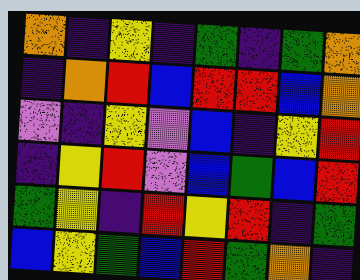[["orange", "indigo", "yellow", "indigo", "green", "indigo", "green", "orange"], ["indigo", "orange", "red", "blue", "red", "red", "blue", "orange"], ["violet", "indigo", "yellow", "violet", "blue", "indigo", "yellow", "red"], ["indigo", "yellow", "red", "violet", "blue", "green", "blue", "red"], ["green", "yellow", "indigo", "red", "yellow", "red", "indigo", "green"], ["blue", "yellow", "green", "blue", "red", "green", "orange", "indigo"]]